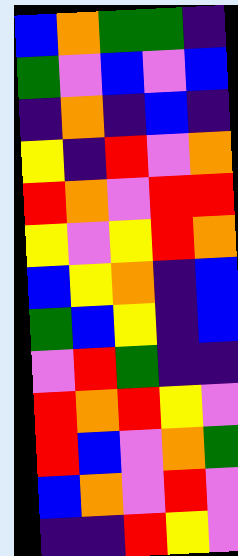[["blue", "orange", "green", "green", "indigo"], ["green", "violet", "blue", "violet", "blue"], ["indigo", "orange", "indigo", "blue", "indigo"], ["yellow", "indigo", "red", "violet", "orange"], ["red", "orange", "violet", "red", "red"], ["yellow", "violet", "yellow", "red", "orange"], ["blue", "yellow", "orange", "indigo", "blue"], ["green", "blue", "yellow", "indigo", "blue"], ["violet", "red", "green", "indigo", "indigo"], ["red", "orange", "red", "yellow", "violet"], ["red", "blue", "violet", "orange", "green"], ["blue", "orange", "violet", "red", "violet"], ["indigo", "indigo", "red", "yellow", "violet"]]